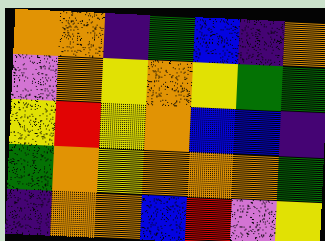[["orange", "orange", "indigo", "green", "blue", "indigo", "orange"], ["violet", "orange", "yellow", "orange", "yellow", "green", "green"], ["yellow", "red", "yellow", "orange", "blue", "blue", "indigo"], ["green", "orange", "yellow", "orange", "orange", "orange", "green"], ["indigo", "orange", "orange", "blue", "red", "violet", "yellow"]]